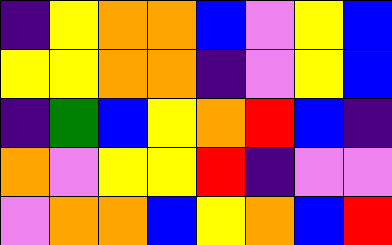[["indigo", "yellow", "orange", "orange", "blue", "violet", "yellow", "blue"], ["yellow", "yellow", "orange", "orange", "indigo", "violet", "yellow", "blue"], ["indigo", "green", "blue", "yellow", "orange", "red", "blue", "indigo"], ["orange", "violet", "yellow", "yellow", "red", "indigo", "violet", "violet"], ["violet", "orange", "orange", "blue", "yellow", "orange", "blue", "red"]]